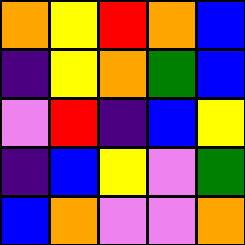[["orange", "yellow", "red", "orange", "blue"], ["indigo", "yellow", "orange", "green", "blue"], ["violet", "red", "indigo", "blue", "yellow"], ["indigo", "blue", "yellow", "violet", "green"], ["blue", "orange", "violet", "violet", "orange"]]